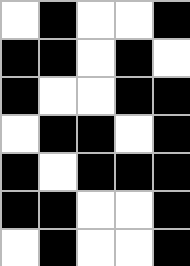[["white", "black", "white", "white", "black"], ["black", "black", "white", "black", "white"], ["black", "white", "white", "black", "black"], ["white", "black", "black", "white", "black"], ["black", "white", "black", "black", "black"], ["black", "black", "white", "white", "black"], ["white", "black", "white", "white", "black"]]